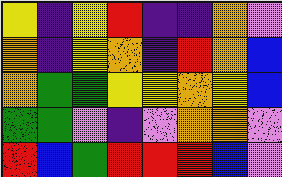[["yellow", "indigo", "yellow", "red", "indigo", "indigo", "orange", "violet"], ["orange", "indigo", "yellow", "orange", "indigo", "red", "orange", "blue"], ["orange", "green", "green", "yellow", "yellow", "orange", "yellow", "blue"], ["green", "green", "violet", "indigo", "violet", "orange", "orange", "violet"], ["red", "blue", "green", "red", "red", "red", "blue", "violet"]]